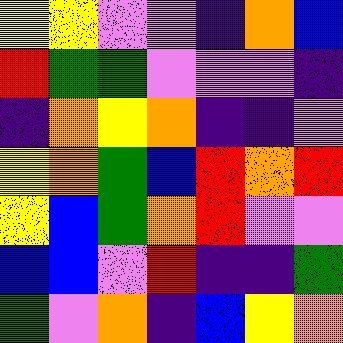[["yellow", "yellow", "violet", "violet", "indigo", "orange", "blue"], ["red", "green", "green", "violet", "violet", "violet", "indigo"], ["indigo", "orange", "yellow", "orange", "indigo", "indigo", "violet"], ["yellow", "orange", "green", "blue", "red", "orange", "red"], ["yellow", "blue", "green", "orange", "red", "violet", "violet"], ["blue", "blue", "violet", "red", "indigo", "indigo", "green"], ["green", "violet", "orange", "indigo", "blue", "yellow", "orange"]]